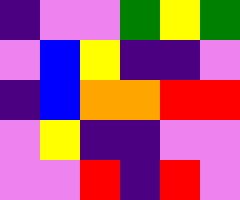[["indigo", "violet", "violet", "green", "yellow", "green"], ["violet", "blue", "yellow", "indigo", "indigo", "violet"], ["indigo", "blue", "orange", "orange", "red", "red"], ["violet", "yellow", "indigo", "indigo", "violet", "violet"], ["violet", "violet", "red", "indigo", "red", "violet"]]